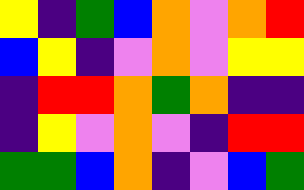[["yellow", "indigo", "green", "blue", "orange", "violet", "orange", "red"], ["blue", "yellow", "indigo", "violet", "orange", "violet", "yellow", "yellow"], ["indigo", "red", "red", "orange", "green", "orange", "indigo", "indigo"], ["indigo", "yellow", "violet", "orange", "violet", "indigo", "red", "red"], ["green", "green", "blue", "orange", "indigo", "violet", "blue", "green"]]